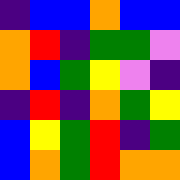[["indigo", "blue", "blue", "orange", "blue", "blue"], ["orange", "red", "indigo", "green", "green", "violet"], ["orange", "blue", "green", "yellow", "violet", "indigo"], ["indigo", "red", "indigo", "orange", "green", "yellow"], ["blue", "yellow", "green", "red", "indigo", "green"], ["blue", "orange", "green", "red", "orange", "orange"]]